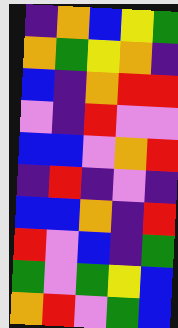[["indigo", "orange", "blue", "yellow", "green"], ["orange", "green", "yellow", "orange", "indigo"], ["blue", "indigo", "orange", "red", "red"], ["violet", "indigo", "red", "violet", "violet"], ["blue", "blue", "violet", "orange", "red"], ["indigo", "red", "indigo", "violet", "indigo"], ["blue", "blue", "orange", "indigo", "red"], ["red", "violet", "blue", "indigo", "green"], ["green", "violet", "green", "yellow", "blue"], ["orange", "red", "violet", "green", "blue"]]